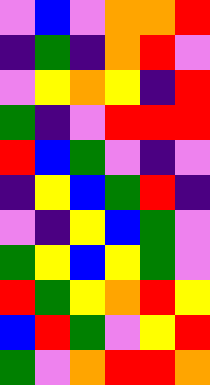[["violet", "blue", "violet", "orange", "orange", "red"], ["indigo", "green", "indigo", "orange", "red", "violet"], ["violet", "yellow", "orange", "yellow", "indigo", "red"], ["green", "indigo", "violet", "red", "red", "red"], ["red", "blue", "green", "violet", "indigo", "violet"], ["indigo", "yellow", "blue", "green", "red", "indigo"], ["violet", "indigo", "yellow", "blue", "green", "violet"], ["green", "yellow", "blue", "yellow", "green", "violet"], ["red", "green", "yellow", "orange", "red", "yellow"], ["blue", "red", "green", "violet", "yellow", "red"], ["green", "violet", "orange", "red", "red", "orange"]]